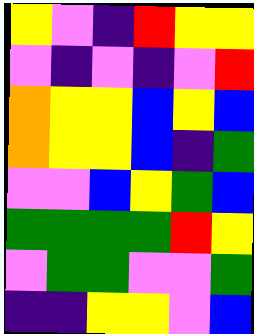[["yellow", "violet", "indigo", "red", "yellow", "yellow"], ["violet", "indigo", "violet", "indigo", "violet", "red"], ["orange", "yellow", "yellow", "blue", "yellow", "blue"], ["orange", "yellow", "yellow", "blue", "indigo", "green"], ["violet", "violet", "blue", "yellow", "green", "blue"], ["green", "green", "green", "green", "red", "yellow"], ["violet", "green", "green", "violet", "violet", "green"], ["indigo", "indigo", "yellow", "yellow", "violet", "blue"]]